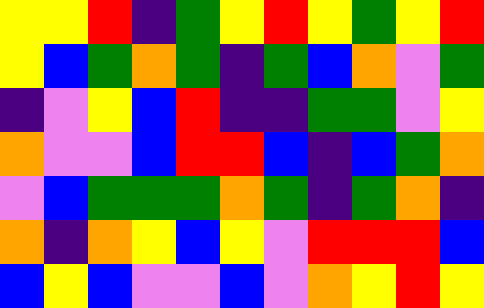[["yellow", "yellow", "red", "indigo", "green", "yellow", "red", "yellow", "green", "yellow", "red"], ["yellow", "blue", "green", "orange", "green", "indigo", "green", "blue", "orange", "violet", "green"], ["indigo", "violet", "yellow", "blue", "red", "indigo", "indigo", "green", "green", "violet", "yellow"], ["orange", "violet", "violet", "blue", "red", "red", "blue", "indigo", "blue", "green", "orange"], ["violet", "blue", "green", "green", "green", "orange", "green", "indigo", "green", "orange", "indigo"], ["orange", "indigo", "orange", "yellow", "blue", "yellow", "violet", "red", "red", "red", "blue"], ["blue", "yellow", "blue", "violet", "violet", "blue", "violet", "orange", "yellow", "red", "yellow"]]